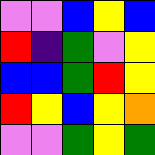[["violet", "violet", "blue", "yellow", "blue"], ["red", "indigo", "green", "violet", "yellow"], ["blue", "blue", "green", "red", "yellow"], ["red", "yellow", "blue", "yellow", "orange"], ["violet", "violet", "green", "yellow", "green"]]